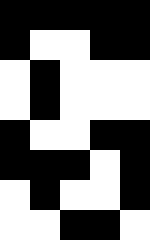[["black", "black", "black", "black", "black"], ["black", "white", "white", "black", "black"], ["white", "black", "white", "white", "white"], ["white", "black", "white", "white", "white"], ["black", "white", "white", "black", "black"], ["black", "black", "black", "white", "black"], ["white", "black", "white", "white", "black"], ["white", "white", "black", "black", "white"]]